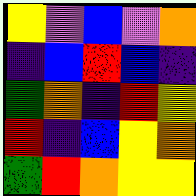[["yellow", "violet", "blue", "violet", "orange"], ["indigo", "blue", "red", "blue", "indigo"], ["green", "orange", "indigo", "red", "yellow"], ["red", "indigo", "blue", "yellow", "orange"], ["green", "red", "orange", "yellow", "yellow"]]